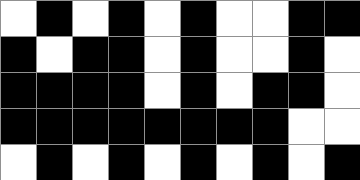[["white", "black", "white", "black", "white", "black", "white", "white", "black", "black"], ["black", "white", "black", "black", "white", "black", "white", "white", "black", "white"], ["black", "black", "black", "black", "white", "black", "white", "black", "black", "white"], ["black", "black", "black", "black", "black", "black", "black", "black", "white", "white"], ["white", "black", "white", "black", "white", "black", "white", "black", "white", "black"]]